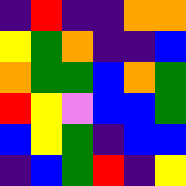[["indigo", "red", "indigo", "indigo", "orange", "orange"], ["yellow", "green", "orange", "indigo", "indigo", "blue"], ["orange", "green", "green", "blue", "orange", "green"], ["red", "yellow", "violet", "blue", "blue", "green"], ["blue", "yellow", "green", "indigo", "blue", "blue"], ["indigo", "blue", "green", "red", "indigo", "yellow"]]